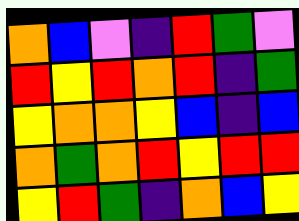[["orange", "blue", "violet", "indigo", "red", "green", "violet"], ["red", "yellow", "red", "orange", "red", "indigo", "green"], ["yellow", "orange", "orange", "yellow", "blue", "indigo", "blue"], ["orange", "green", "orange", "red", "yellow", "red", "red"], ["yellow", "red", "green", "indigo", "orange", "blue", "yellow"]]